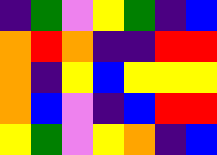[["indigo", "green", "violet", "yellow", "green", "indigo", "blue"], ["orange", "red", "orange", "indigo", "indigo", "red", "red"], ["orange", "indigo", "yellow", "blue", "yellow", "yellow", "yellow"], ["orange", "blue", "violet", "indigo", "blue", "red", "red"], ["yellow", "green", "violet", "yellow", "orange", "indigo", "blue"]]